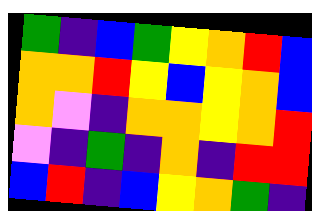[["green", "indigo", "blue", "green", "yellow", "orange", "red", "blue"], ["orange", "orange", "red", "yellow", "blue", "yellow", "orange", "blue"], ["orange", "violet", "indigo", "orange", "orange", "yellow", "orange", "red"], ["violet", "indigo", "green", "indigo", "orange", "indigo", "red", "red"], ["blue", "red", "indigo", "blue", "yellow", "orange", "green", "indigo"]]